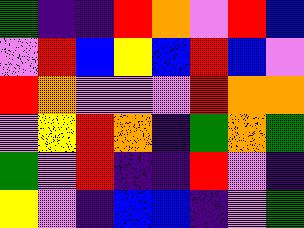[["green", "indigo", "indigo", "red", "orange", "violet", "red", "blue"], ["violet", "red", "blue", "yellow", "blue", "red", "blue", "violet"], ["red", "orange", "violet", "violet", "violet", "red", "orange", "orange"], ["violet", "yellow", "red", "orange", "indigo", "green", "orange", "green"], ["green", "violet", "red", "indigo", "indigo", "red", "violet", "indigo"], ["yellow", "violet", "indigo", "blue", "blue", "indigo", "violet", "green"]]